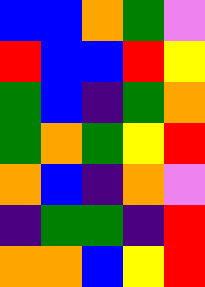[["blue", "blue", "orange", "green", "violet"], ["red", "blue", "blue", "red", "yellow"], ["green", "blue", "indigo", "green", "orange"], ["green", "orange", "green", "yellow", "red"], ["orange", "blue", "indigo", "orange", "violet"], ["indigo", "green", "green", "indigo", "red"], ["orange", "orange", "blue", "yellow", "red"]]